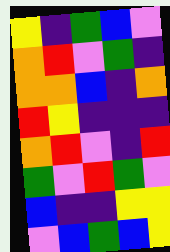[["yellow", "indigo", "green", "blue", "violet"], ["orange", "red", "violet", "green", "indigo"], ["orange", "orange", "blue", "indigo", "orange"], ["red", "yellow", "indigo", "indigo", "indigo"], ["orange", "red", "violet", "indigo", "red"], ["green", "violet", "red", "green", "violet"], ["blue", "indigo", "indigo", "yellow", "yellow"], ["violet", "blue", "green", "blue", "yellow"]]